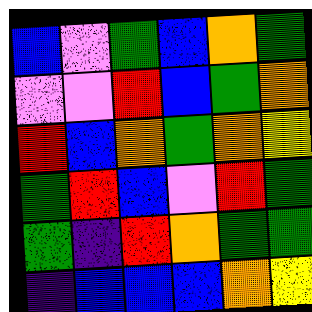[["blue", "violet", "green", "blue", "orange", "green"], ["violet", "violet", "red", "blue", "green", "orange"], ["red", "blue", "orange", "green", "orange", "yellow"], ["green", "red", "blue", "violet", "red", "green"], ["green", "indigo", "red", "orange", "green", "green"], ["indigo", "blue", "blue", "blue", "orange", "yellow"]]